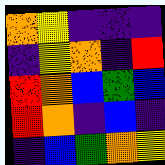[["orange", "yellow", "indigo", "indigo", "indigo"], ["indigo", "yellow", "orange", "indigo", "red"], ["red", "orange", "blue", "green", "blue"], ["red", "orange", "indigo", "blue", "indigo"], ["indigo", "blue", "green", "orange", "yellow"]]